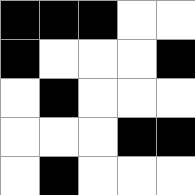[["black", "black", "black", "white", "white"], ["black", "white", "white", "white", "black"], ["white", "black", "white", "white", "white"], ["white", "white", "white", "black", "black"], ["white", "black", "white", "white", "white"]]